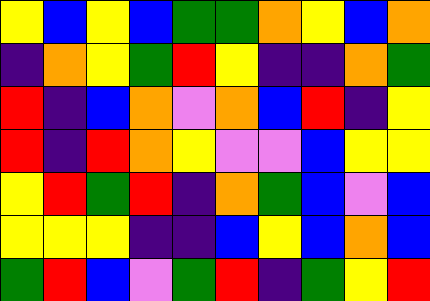[["yellow", "blue", "yellow", "blue", "green", "green", "orange", "yellow", "blue", "orange"], ["indigo", "orange", "yellow", "green", "red", "yellow", "indigo", "indigo", "orange", "green"], ["red", "indigo", "blue", "orange", "violet", "orange", "blue", "red", "indigo", "yellow"], ["red", "indigo", "red", "orange", "yellow", "violet", "violet", "blue", "yellow", "yellow"], ["yellow", "red", "green", "red", "indigo", "orange", "green", "blue", "violet", "blue"], ["yellow", "yellow", "yellow", "indigo", "indigo", "blue", "yellow", "blue", "orange", "blue"], ["green", "red", "blue", "violet", "green", "red", "indigo", "green", "yellow", "red"]]